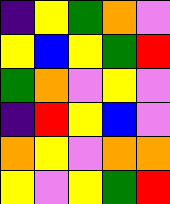[["indigo", "yellow", "green", "orange", "violet"], ["yellow", "blue", "yellow", "green", "red"], ["green", "orange", "violet", "yellow", "violet"], ["indigo", "red", "yellow", "blue", "violet"], ["orange", "yellow", "violet", "orange", "orange"], ["yellow", "violet", "yellow", "green", "red"]]